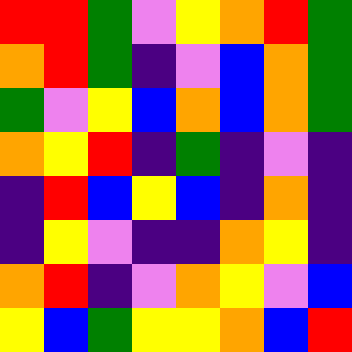[["red", "red", "green", "violet", "yellow", "orange", "red", "green"], ["orange", "red", "green", "indigo", "violet", "blue", "orange", "green"], ["green", "violet", "yellow", "blue", "orange", "blue", "orange", "green"], ["orange", "yellow", "red", "indigo", "green", "indigo", "violet", "indigo"], ["indigo", "red", "blue", "yellow", "blue", "indigo", "orange", "indigo"], ["indigo", "yellow", "violet", "indigo", "indigo", "orange", "yellow", "indigo"], ["orange", "red", "indigo", "violet", "orange", "yellow", "violet", "blue"], ["yellow", "blue", "green", "yellow", "yellow", "orange", "blue", "red"]]